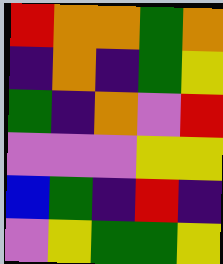[["red", "orange", "orange", "green", "orange"], ["indigo", "orange", "indigo", "green", "yellow"], ["green", "indigo", "orange", "violet", "red"], ["violet", "violet", "violet", "yellow", "yellow"], ["blue", "green", "indigo", "red", "indigo"], ["violet", "yellow", "green", "green", "yellow"]]